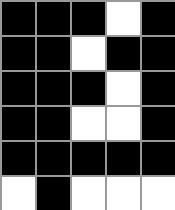[["black", "black", "black", "white", "black"], ["black", "black", "white", "black", "black"], ["black", "black", "black", "white", "black"], ["black", "black", "white", "white", "black"], ["black", "black", "black", "black", "black"], ["white", "black", "white", "white", "white"]]